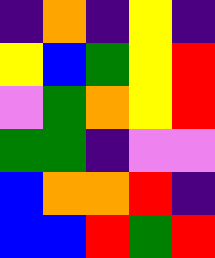[["indigo", "orange", "indigo", "yellow", "indigo"], ["yellow", "blue", "green", "yellow", "red"], ["violet", "green", "orange", "yellow", "red"], ["green", "green", "indigo", "violet", "violet"], ["blue", "orange", "orange", "red", "indigo"], ["blue", "blue", "red", "green", "red"]]